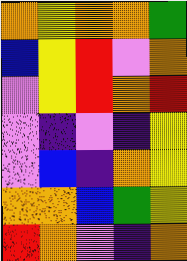[["orange", "yellow", "orange", "orange", "green"], ["blue", "yellow", "red", "violet", "orange"], ["violet", "yellow", "red", "orange", "red"], ["violet", "indigo", "violet", "indigo", "yellow"], ["violet", "blue", "indigo", "orange", "yellow"], ["orange", "orange", "blue", "green", "yellow"], ["red", "orange", "violet", "indigo", "orange"]]